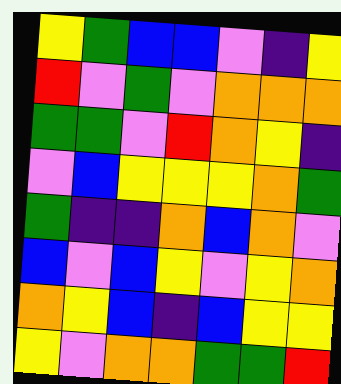[["yellow", "green", "blue", "blue", "violet", "indigo", "yellow"], ["red", "violet", "green", "violet", "orange", "orange", "orange"], ["green", "green", "violet", "red", "orange", "yellow", "indigo"], ["violet", "blue", "yellow", "yellow", "yellow", "orange", "green"], ["green", "indigo", "indigo", "orange", "blue", "orange", "violet"], ["blue", "violet", "blue", "yellow", "violet", "yellow", "orange"], ["orange", "yellow", "blue", "indigo", "blue", "yellow", "yellow"], ["yellow", "violet", "orange", "orange", "green", "green", "red"]]